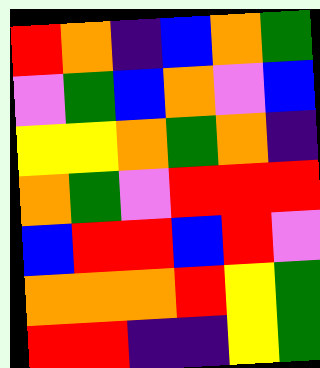[["red", "orange", "indigo", "blue", "orange", "green"], ["violet", "green", "blue", "orange", "violet", "blue"], ["yellow", "yellow", "orange", "green", "orange", "indigo"], ["orange", "green", "violet", "red", "red", "red"], ["blue", "red", "red", "blue", "red", "violet"], ["orange", "orange", "orange", "red", "yellow", "green"], ["red", "red", "indigo", "indigo", "yellow", "green"]]